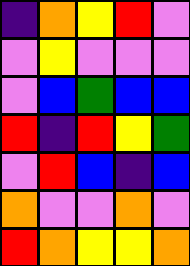[["indigo", "orange", "yellow", "red", "violet"], ["violet", "yellow", "violet", "violet", "violet"], ["violet", "blue", "green", "blue", "blue"], ["red", "indigo", "red", "yellow", "green"], ["violet", "red", "blue", "indigo", "blue"], ["orange", "violet", "violet", "orange", "violet"], ["red", "orange", "yellow", "yellow", "orange"]]